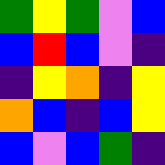[["green", "yellow", "green", "violet", "blue"], ["blue", "red", "blue", "violet", "indigo"], ["indigo", "yellow", "orange", "indigo", "yellow"], ["orange", "blue", "indigo", "blue", "yellow"], ["blue", "violet", "blue", "green", "indigo"]]